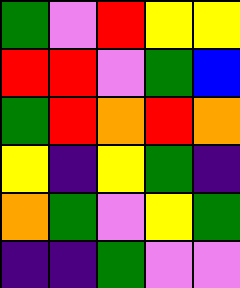[["green", "violet", "red", "yellow", "yellow"], ["red", "red", "violet", "green", "blue"], ["green", "red", "orange", "red", "orange"], ["yellow", "indigo", "yellow", "green", "indigo"], ["orange", "green", "violet", "yellow", "green"], ["indigo", "indigo", "green", "violet", "violet"]]